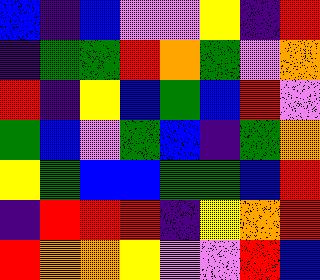[["blue", "indigo", "blue", "violet", "violet", "yellow", "indigo", "red"], ["indigo", "green", "green", "red", "orange", "green", "violet", "orange"], ["red", "indigo", "yellow", "blue", "green", "blue", "red", "violet"], ["green", "blue", "violet", "green", "blue", "indigo", "green", "orange"], ["yellow", "green", "blue", "blue", "green", "green", "blue", "red"], ["indigo", "red", "red", "red", "indigo", "yellow", "orange", "red"], ["red", "orange", "orange", "yellow", "violet", "violet", "red", "blue"]]